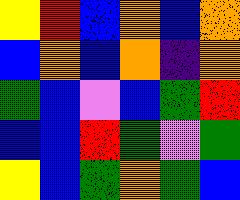[["yellow", "red", "blue", "orange", "blue", "orange"], ["blue", "orange", "blue", "orange", "indigo", "orange"], ["green", "blue", "violet", "blue", "green", "red"], ["blue", "blue", "red", "green", "violet", "green"], ["yellow", "blue", "green", "orange", "green", "blue"]]